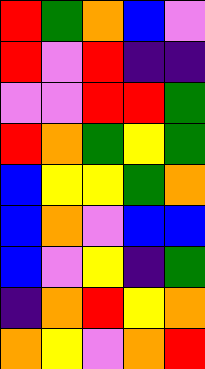[["red", "green", "orange", "blue", "violet"], ["red", "violet", "red", "indigo", "indigo"], ["violet", "violet", "red", "red", "green"], ["red", "orange", "green", "yellow", "green"], ["blue", "yellow", "yellow", "green", "orange"], ["blue", "orange", "violet", "blue", "blue"], ["blue", "violet", "yellow", "indigo", "green"], ["indigo", "orange", "red", "yellow", "orange"], ["orange", "yellow", "violet", "orange", "red"]]